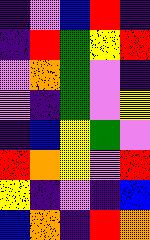[["indigo", "violet", "blue", "red", "indigo"], ["indigo", "red", "green", "yellow", "red"], ["violet", "orange", "green", "violet", "indigo"], ["violet", "indigo", "green", "violet", "yellow"], ["indigo", "blue", "yellow", "green", "violet"], ["red", "orange", "yellow", "violet", "red"], ["yellow", "indigo", "violet", "indigo", "blue"], ["blue", "orange", "indigo", "red", "orange"]]